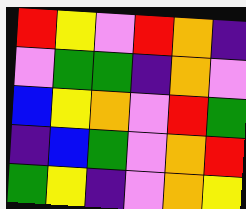[["red", "yellow", "violet", "red", "orange", "indigo"], ["violet", "green", "green", "indigo", "orange", "violet"], ["blue", "yellow", "orange", "violet", "red", "green"], ["indigo", "blue", "green", "violet", "orange", "red"], ["green", "yellow", "indigo", "violet", "orange", "yellow"]]